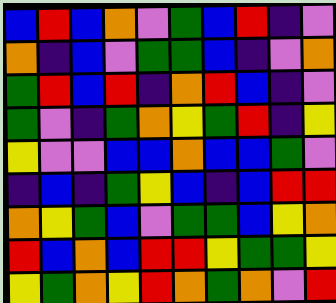[["blue", "red", "blue", "orange", "violet", "green", "blue", "red", "indigo", "violet"], ["orange", "indigo", "blue", "violet", "green", "green", "blue", "indigo", "violet", "orange"], ["green", "red", "blue", "red", "indigo", "orange", "red", "blue", "indigo", "violet"], ["green", "violet", "indigo", "green", "orange", "yellow", "green", "red", "indigo", "yellow"], ["yellow", "violet", "violet", "blue", "blue", "orange", "blue", "blue", "green", "violet"], ["indigo", "blue", "indigo", "green", "yellow", "blue", "indigo", "blue", "red", "red"], ["orange", "yellow", "green", "blue", "violet", "green", "green", "blue", "yellow", "orange"], ["red", "blue", "orange", "blue", "red", "red", "yellow", "green", "green", "yellow"], ["yellow", "green", "orange", "yellow", "red", "orange", "green", "orange", "violet", "red"]]